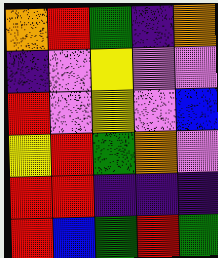[["orange", "red", "green", "indigo", "orange"], ["indigo", "violet", "yellow", "violet", "violet"], ["red", "violet", "yellow", "violet", "blue"], ["yellow", "red", "green", "orange", "violet"], ["red", "red", "indigo", "indigo", "indigo"], ["red", "blue", "green", "red", "green"]]